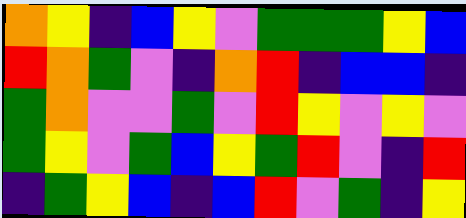[["orange", "yellow", "indigo", "blue", "yellow", "violet", "green", "green", "green", "yellow", "blue"], ["red", "orange", "green", "violet", "indigo", "orange", "red", "indigo", "blue", "blue", "indigo"], ["green", "orange", "violet", "violet", "green", "violet", "red", "yellow", "violet", "yellow", "violet"], ["green", "yellow", "violet", "green", "blue", "yellow", "green", "red", "violet", "indigo", "red"], ["indigo", "green", "yellow", "blue", "indigo", "blue", "red", "violet", "green", "indigo", "yellow"]]